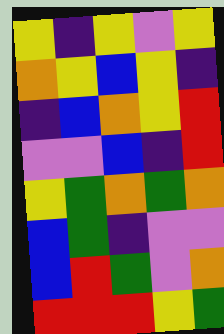[["yellow", "indigo", "yellow", "violet", "yellow"], ["orange", "yellow", "blue", "yellow", "indigo"], ["indigo", "blue", "orange", "yellow", "red"], ["violet", "violet", "blue", "indigo", "red"], ["yellow", "green", "orange", "green", "orange"], ["blue", "green", "indigo", "violet", "violet"], ["blue", "red", "green", "violet", "orange"], ["red", "red", "red", "yellow", "green"]]